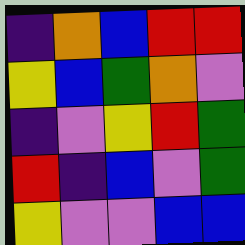[["indigo", "orange", "blue", "red", "red"], ["yellow", "blue", "green", "orange", "violet"], ["indigo", "violet", "yellow", "red", "green"], ["red", "indigo", "blue", "violet", "green"], ["yellow", "violet", "violet", "blue", "blue"]]